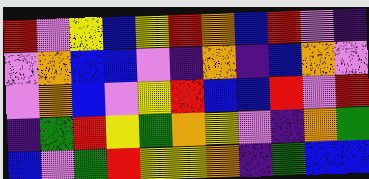[["red", "violet", "yellow", "blue", "yellow", "red", "orange", "blue", "red", "violet", "indigo"], ["violet", "orange", "blue", "blue", "violet", "indigo", "orange", "indigo", "blue", "orange", "violet"], ["violet", "orange", "blue", "violet", "yellow", "red", "blue", "blue", "red", "violet", "red"], ["indigo", "green", "red", "yellow", "green", "orange", "yellow", "violet", "indigo", "orange", "green"], ["blue", "violet", "green", "red", "yellow", "yellow", "orange", "indigo", "green", "blue", "blue"]]